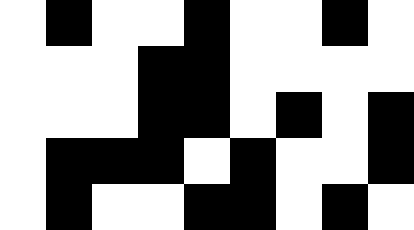[["white", "black", "white", "white", "black", "white", "white", "black", "white"], ["white", "white", "white", "black", "black", "white", "white", "white", "white"], ["white", "white", "white", "black", "black", "white", "black", "white", "black"], ["white", "black", "black", "black", "white", "black", "white", "white", "black"], ["white", "black", "white", "white", "black", "black", "white", "black", "white"]]